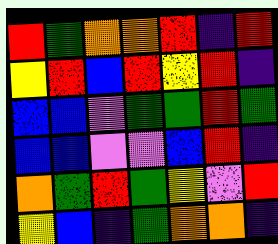[["red", "green", "orange", "orange", "red", "indigo", "red"], ["yellow", "red", "blue", "red", "yellow", "red", "indigo"], ["blue", "blue", "violet", "green", "green", "red", "green"], ["blue", "blue", "violet", "violet", "blue", "red", "indigo"], ["orange", "green", "red", "green", "yellow", "violet", "red"], ["yellow", "blue", "indigo", "green", "orange", "orange", "indigo"]]